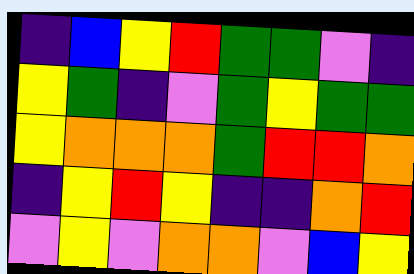[["indigo", "blue", "yellow", "red", "green", "green", "violet", "indigo"], ["yellow", "green", "indigo", "violet", "green", "yellow", "green", "green"], ["yellow", "orange", "orange", "orange", "green", "red", "red", "orange"], ["indigo", "yellow", "red", "yellow", "indigo", "indigo", "orange", "red"], ["violet", "yellow", "violet", "orange", "orange", "violet", "blue", "yellow"]]